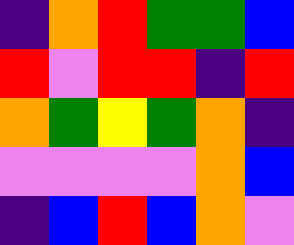[["indigo", "orange", "red", "green", "green", "blue"], ["red", "violet", "red", "red", "indigo", "red"], ["orange", "green", "yellow", "green", "orange", "indigo"], ["violet", "violet", "violet", "violet", "orange", "blue"], ["indigo", "blue", "red", "blue", "orange", "violet"]]